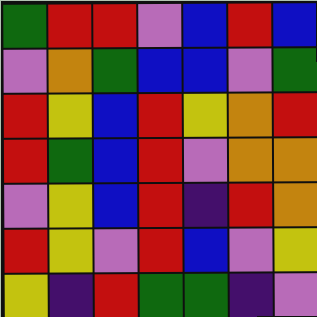[["green", "red", "red", "violet", "blue", "red", "blue"], ["violet", "orange", "green", "blue", "blue", "violet", "green"], ["red", "yellow", "blue", "red", "yellow", "orange", "red"], ["red", "green", "blue", "red", "violet", "orange", "orange"], ["violet", "yellow", "blue", "red", "indigo", "red", "orange"], ["red", "yellow", "violet", "red", "blue", "violet", "yellow"], ["yellow", "indigo", "red", "green", "green", "indigo", "violet"]]